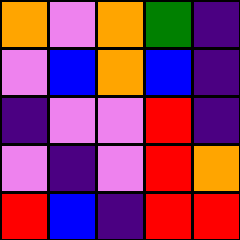[["orange", "violet", "orange", "green", "indigo"], ["violet", "blue", "orange", "blue", "indigo"], ["indigo", "violet", "violet", "red", "indigo"], ["violet", "indigo", "violet", "red", "orange"], ["red", "blue", "indigo", "red", "red"]]